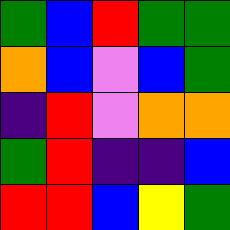[["green", "blue", "red", "green", "green"], ["orange", "blue", "violet", "blue", "green"], ["indigo", "red", "violet", "orange", "orange"], ["green", "red", "indigo", "indigo", "blue"], ["red", "red", "blue", "yellow", "green"]]